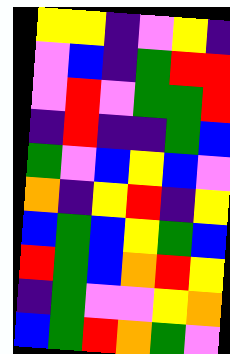[["yellow", "yellow", "indigo", "violet", "yellow", "indigo"], ["violet", "blue", "indigo", "green", "red", "red"], ["violet", "red", "violet", "green", "green", "red"], ["indigo", "red", "indigo", "indigo", "green", "blue"], ["green", "violet", "blue", "yellow", "blue", "violet"], ["orange", "indigo", "yellow", "red", "indigo", "yellow"], ["blue", "green", "blue", "yellow", "green", "blue"], ["red", "green", "blue", "orange", "red", "yellow"], ["indigo", "green", "violet", "violet", "yellow", "orange"], ["blue", "green", "red", "orange", "green", "violet"]]